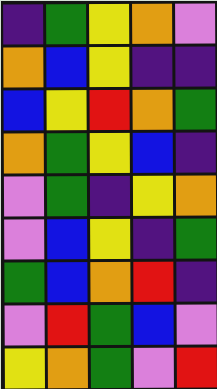[["indigo", "green", "yellow", "orange", "violet"], ["orange", "blue", "yellow", "indigo", "indigo"], ["blue", "yellow", "red", "orange", "green"], ["orange", "green", "yellow", "blue", "indigo"], ["violet", "green", "indigo", "yellow", "orange"], ["violet", "blue", "yellow", "indigo", "green"], ["green", "blue", "orange", "red", "indigo"], ["violet", "red", "green", "blue", "violet"], ["yellow", "orange", "green", "violet", "red"]]